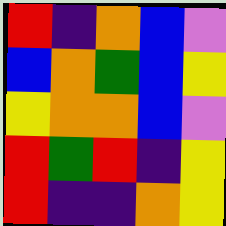[["red", "indigo", "orange", "blue", "violet"], ["blue", "orange", "green", "blue", "yellow"], ["yellow", "orange", "orange", "blue", "violet"], ["red", "green", "red", "indigo", "yellow"], ["red", "indigo", "indigo", "orange", "yellow"]]